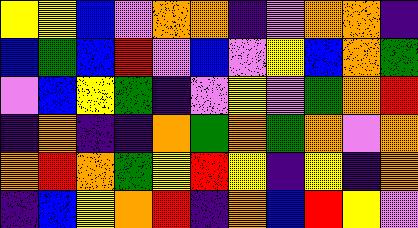[["yellow", "yellow", "blue", "violet", "orange", "orange", "indigo", "violet", "orange", "orange", "indigo"], ["blue", "green", "blue", "red", "violet", "blue", "violet", "yellow", "blue", "orange", "green"], ["violet", "blue", "yellow", "green", "indigo", "violet", "yellow", "violet", "green", "orange", "red"], ["indigo", "orange", "indigo", "indigo", "orange", "green", "orange", "green", "orange", "violet", "orange"], ["orange", "red", "orange", "green", "yellow", "red", "yellow", "indigo", "yellow", "indigo", "orange"], ["indigo", "blue", "yellow", "orange", "red", "indigo", "orange", "blue", "red", "yellow", "violet"]]